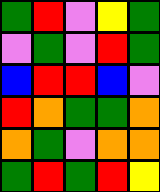[["green", "red", "violet", "yellow", "green"], ["violet", "green", "violet", "red", "green"], ["blue", "red", "red", "blue", "violet"], ["red", "orange", "green", "green", "orange"], ["orange", "green", "violet", "orange", "orange"], ["green", "red", "green", "red", "yellow"]]